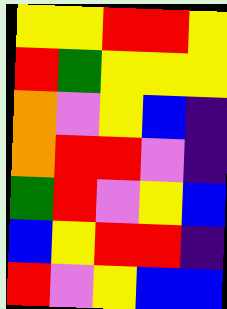[["yellow", "yellow", "red", "red", "yellow"], ["red", "green", "yellow", "yellow", "yellow"], ["orange", "violet", "yellow", "blue", "indigo"], ["orange", "red", "red", "violet", "indigo"], ["green", "red", "violet", "yellow", "blue"], ["blue", "yellow", "red", "red", "indigo"], ["red", "violet", "yellow", "blue", "blue"]]